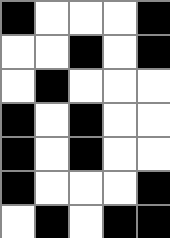[["black", "white", "white", "white", "black"], ["white", "white", "black", "white", "black"], ["white", "black", "white", "white", "white"], ["black", "white", "black", "white", "white"], ["black", "white", "black", "white", "white"], ["black", "white", "white", "white", "black"], ["white", "black", "white", "black", "black"]]